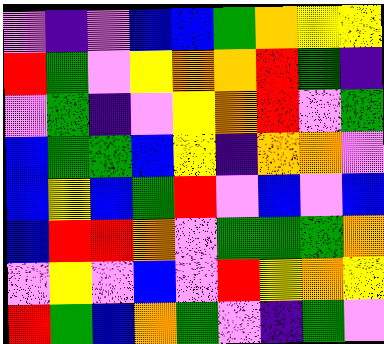[["violet", "indigo", "violet", "blue", "blue", "green", "orange", "yellow", "yellow"], ["red", "green", "violet", "yellow", "orange", "orange", "red", "green", "indigo"], ["violet", "green", "indigo", "violet", "yellow", "orange", "red", "violet", "green"], ["blue", "green", "green", "blue", "yellow", "indigo", "orange", "orange", "violet"], ["blue", "yellow", "blue", "green", "red", "violet", "blue", "violet", "blue"], ["blue", "red", "red", "orange", "violet", "green", "green", "green", "orange"], ["violet", "yellow", "violet", "blue", "violet", "red", "yellow", "orange", "yellow"], ["red", "green", "blue", "orange", "green", "violet", "indigo", "green", "violet"]]